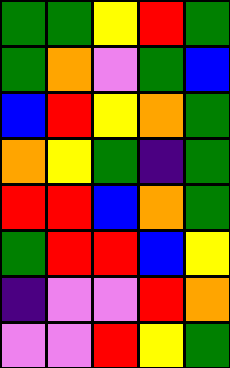[["green", "green", "yellow", "red", "green"], ["green", "orange", "violet", "green", "blue"], ["blue", "red", "yellow", "orange", "green"], ["orange", "yellow", "green", "indigo", "green"], ["red", "red", "blue", "orange", "green"], ["green", "red", "red", "blue", "yellow"], ["indigo", "violet", "violet", "red", "orange"], ["violet", "violet", "red", "yellow", "green"]]